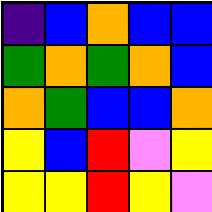[["indigo", "blue", "orange", "blue", "blue"], ["green", "orange", "green", "orange", "blue"], ["orange", "green", "blue", "blue", "orange"], ["yellow", "blue", "red", "violet", "yellow"], ["yellow", "yellow", "red", "yellow", "violet"]]